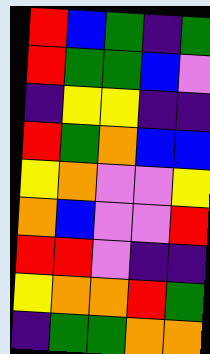[["red", "blue", "green", "indigo", "green"], ["red", "green", "green", "blue", "violet"], ["indigo", "yellow", "yellow", "indigo", "indigo"], ["red", "green", "orange", "blue", "blue"], ["yellow", "orange", "violet", "violet", "yellow"], ["orange", "blue", "violet", "violet", "red"], ["red", "red", "violet", "indigo", "indigo"], ["yellow", "orange", "orange", "red", "green"], ["indigo", "green", "green", "orange", "orange"]]